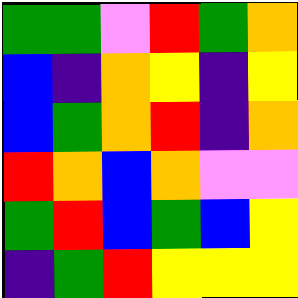[["green", "green", "violet", "red", "green", "orange"], ["blue", "indigo", "orange", "yellow", "indigo", "yellow"], ["blue", "green", "orange", "red", "indigo", "orange"], ["red", "orange", "blue", "orange", "violet", "violet"], ["green", "red", "blue", "green", "blue", "yellow"], ["indigo", "green", "red", "yellow", "yellow", "yellow"]]